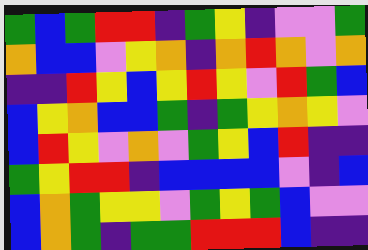[["green", "blue", "green", "red", "red", "indigo", "green", "yellow", "indigo", "violet", "violet", "green"], ["orange", "blue", "blue", "violet", "yellow", "orange", "indigo", "orange", "red", "orange", "violet", "orange"], ["indigo", "indigo", "red", "yellow", "blue", "yellow", "red", "yellow", "violet", "red", "green", "blue"], ["blue", "yellow", "orange", "blue", "blue", "green", "indigo", "green", "yellow", "orange", "yellow", "violet"], ["blue", "red", "yellow", "violet", "orange", "violet", "green", "yellow", "blue", "red", "indigo", "indigo"], ["green", "yellow", "red", "red", "indigo", "blue", "blue", "blue", "blue", "violet", "indigo", "blue"], ["blue", "orange", "green", "yellow", "yellow", "violet", "green", "yellow", "green", "blue", "violet", "violet"], ["blue", "orange", "green", "indigo", "green", "green", "red", "red", "red", "blue", "indigo", "indigo"]]